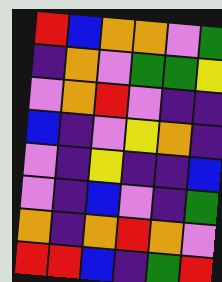[["red", "blue", "orange", "orange", "violet", "green"], ["indigo", "orange", "violet", "green", "green", "yellow"], ["violet", "orange", "red", "violet", "indigo", "indigo"], ["blue", "indigo", "violet", "yellow", "orange", "indigo"], ["violet", "indigo", "yellow", "indigo", "indigo", "blue"], ["violet", "indigo", "blue", "violet", "indigo", "green"], ["orange", "indigo", "orange", "red", "orange", "violet"], ["red", "red", "blue", "indigo", "green", "red"]]